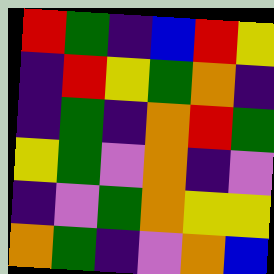[["red", "green", "indigo", "blue", "red", "yellow"], ["indigo", "red", "yellow", "green", "orange", "indigo"], ["indigo", "green", "indigo", "orange", "red", "green"], ["yellow", "green", "violet", "orange", "indigo", "violet"], ["indigo", "violet", "green", "orange", "yellow", "yellow"], ["orange", "green", "indigo", "violet", "orange", "blue"]]